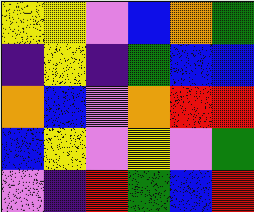[["yellow", "yellow", "violet", "blue", "orange", "green"], ["indigo", "yellow", "indigo", "green", "blue", "blue"], ["orange", "blue", "violet", "orange", "red", "red"], ["blue", "yellow", "violet", "yellow", "violet", "green"], ["violet", "indigo", "red", "green", "blue", "red"]]